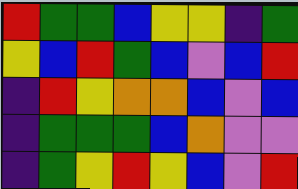[["red", "green", "green", "blue", "yellow", "yellow", "indigo", "green"], ["yellow", "blue", "red", "green", "blue", "violet", "blue", "red"], ["indigo", "red", "yellow", "orange", "orange", "blue", "violet", "blue"], ["indigo", "green", "green", "green", "blue", "orange", "violet", "violet"], ["indigo", "green", "yellow", "red", "yellow", "blue", "violet", "red"]]